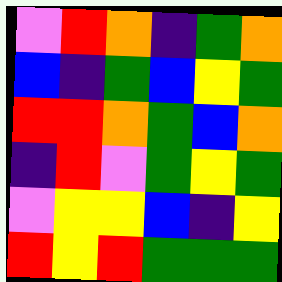[["violet", "red", "orange", "indigo", "green", "orange"], ["blue", "indigo", "green", "blue", "yellow", "green"], ["red", "red", "orange", "green", "blue", "orange"], ["indigo", "red", "violet", "green", "yellow", "green"], ["violet", "yellow", "yellow", "blue", "indigo", "yellow"], ["red", "yellow", "red", "green", "green", "green"]]